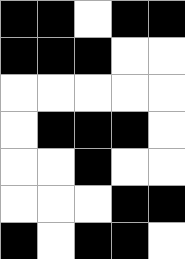[["black", "black", "white", "black", "black"], ["black", "black", "black", "white", "white"], ["white", "white", "white", "white", "white"], ["white", "black", "black", "black", "white"], ["white", "white", "black", "white", "white"], ["white", "white", "white", "black", "black"], ["black", "white", "black", "black", "white"]]